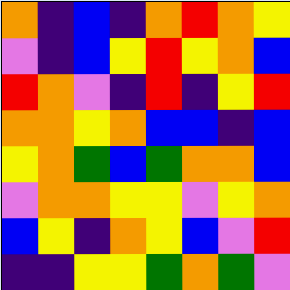[["orange", "indigo", "blue", "indigo", "orange", "red", "orange", "yellow"], ["violet", "indigo", "blue", "yellow", "red", "yellow", "orange", "blue"], ["red", "orange", "violet", "indigo", "red", "indigo", "yellow", "red"], ["orange", "orange", "yellow", "orange", "blue", "blue", "indigo", "blue"], ["yellow", "orange", "green", "blue", "green", "orange", "orange", "blue"], ["violet", "orange", "orange", "yellow", "yellow", "violet", "yellow", "orange"], ["blue", "yellow", "indigo", "orange", "yellow", "blue", "violet", "red"], ["indigo", "indigo", "yellow", "yellow", "green", "orange", "green", "violet"]]